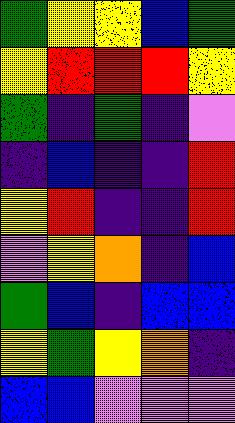[["green", "yellow", "yellow", "blue", "green"], ["yellow", "red", "red", "red", "yellow"], ["green", "indigo", "green", "indigo", "violet"], ["indigo", "blue", "indigo", "indigo", "red"], ["yellow", "red", "indigo", "indigo", "red"], ["violet", "yellow", "orange", "indigo", "blue"], ["green", "blue", "indigo", "blue", "blue"], ["yellow", "green", "yellow", "orange", "indigo"], ["blue", "blue", "violet", "violet", "violet"]]